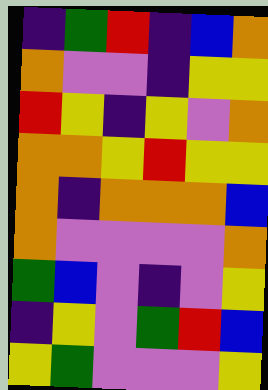[["indigo", "green", "red", "indigo", "blue", "orange"], ["orange", "violet", "violet", "indigo", "yellow", "yellow"], ["red", "yellow", "indigo", "yellow", "violet", "orange"], ["orange", "orange", "yellow", "red", "yellow", "yellow"], ["orange", "indigo", "orange", "orange", "orange", "blue"], ["orange", "violet", "violet", "violet", "violet", "orange"], ["green", "blue", "violet", "indigo", "violet", "yellow"], ["indigo", "yellow", "violet", "green", "red", "blue"], ["yellow", "green", "violet", "violet", "violet", "yellow"]]